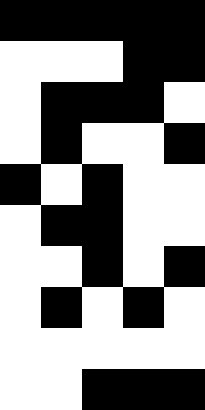[["black", "black", "black", "black", "black"], ["white", "white", "white", "black", "black"], ["white", "black", "black", "black", "white"], ["white", "black", "white", "white", "black"], ["black", "white", "black", "white", "white"], ["white", "black", "black", "white", "white"], ["white", "white", "black", "white", "black"], ["white", "black", "white", "black", "white"], ["white", "white", "white", "white", "white"], ["white", "white", "black", "black", "black"]]